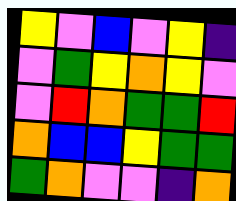[["yellow", "violet", "blue", "violet", "yellow", "indigo"], ["violet", "green", "yellow", "orange", "yellow", "violet"], ["violet", "red", "orange", "green", "green", "red"], ["orange", "blue", "blue", "yellow", "green", "green"], ["green", "orange", "violet", "violet", "indigo", "orange"]]